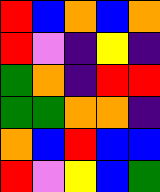[["red", "blue", "orange", "blue", "orange"], ["red", "violet", "indigo", "yellow", "indigo"], ["green", "orange", "indigo", "red", "red"], ["green", "green", "orange", "orange", "indigo"], ["orange", "blue", "red", "blue", "blue"], ["red", "violet", "yellow", "blue", "green"]]